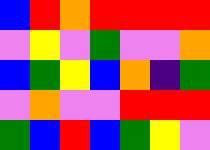[["blue", "red", "orange", "red", "red", "red", "red"], ["violet", "yellow", "violet", "green", "violet", "violet", "orange"], ["blue", "green", "yellow", "blue", "orange", "indigo", "green"], ["violet", "orange", "violet", "violet", "red", "red", "red"], ["green", "blue", "red", "blue", "green", "yellow", "violet"]]